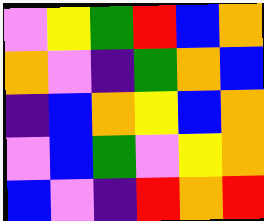[["violet", "yellow", "green", "red", "blue", "orange"], ["orange", "violet", "indigo", "green", "orange", "blue"], ["indigo", "blue", "orange", "yellow", "blue", "orange"], ["violet", "blue", "green", "violet", "yellow", "orange"], ["blue", "violet", "indigo", "red", "orange", "red"]]